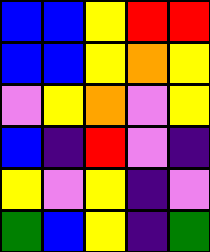[["blue", "blue", "yellow", "red", "red"], ["blue", "blue", "yellow", "orange", "yellow"], ["violet", "yellow", "orange", "violet", "yellow"], ["blue", "indigo", "red", "violet", "indigo"], ["yellow", "violet", "yellow", "indigo", "violet"], ["green", "blue", "yellow", "indigo", "green"]]